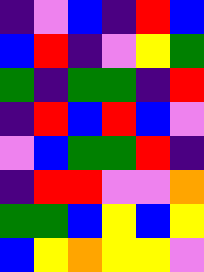[["indigo", "violet", "blue", "indigo", "red", "blue"], ["blue", "red", "indigo", "violet", "yellow", "green"], ["green", "indigo", "green", "green", "indigo", "red"], ["indigo", "red", "blue", "red", "blue", "violet"], ["violet", "blue", "green", "green", "red", "indigo"], ["indigo", "red", "red", "violet", "violet", "orange"], ["green", "green", "blue", "yellow", "blue", "yellow"], ["blue", "yellow", "orange", "yellow", "yellow", "violet"]]